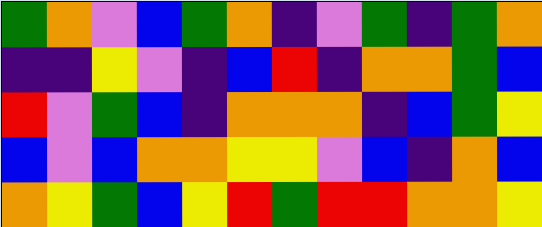[["green", "orange", "violet", "blue", "green", "orange", "indigo", "violet", "green", "indigo", "green", "orange"], ["indigo", "indigo", "yellow", "violet", "indigo", "blue", "red", "indigo", "orange", "orange", "green", "blue"], ["red", "violet", "green", "blue", "indigo", "orange", "orange", "orange", "indigo", "blue", "green", "yellow"], ["blue", "violet", "blue", "orange", "orange", "yellow", "yellow", "violet", "blue", "indigo", "orange", "blue"], ["orange", "yellow", "green", "blue", "yellow", "red", "green", "red", "red", "orange", "orange", "yellow"]]